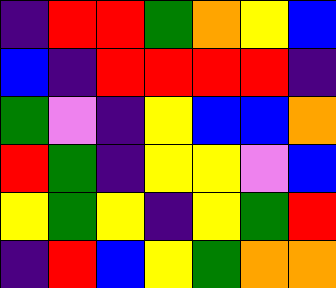[["indigo", "red", "red", "green", "orange", "yellow", "blue"], ["blue", "indigo", "red", "red", "red", "red", "indigo"], ["green", "violet", "indigo", "yellow", "blue", "blue", "orange"], ["red", "green", "indigo", "yellow", "yellow", "violet", "blue"], ["yellow", "green", "yellow", "indigo", "yellow", "green", "red"], ["indigo", "red", "blue", "yellow", "green", "orange", "orange"]]